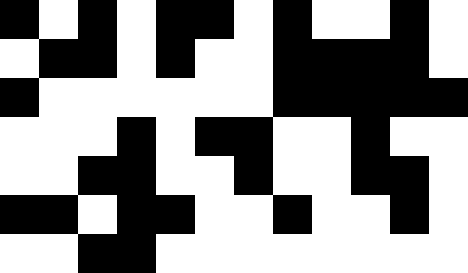[["black", "white", "black", "white", "black", "black", "white", "black", "white", "white", "black", "white"], ["white", "black", "black", "white", "black", "white", "white", "black", "black", "black", "black", "white"], ["black", "white", "white", "white", "white", "white", "white", "black", "black", "black", "black", "black"], ["white", "white", "white", "black", "white", "black", "black", "white", "white", "black", "white", "white"], ["white", "white", "black", "black", "white", "white", "black", "white", "white", "black", "black", "white"], ["black", "black", "white", "black", "black", "white", "white", "black", "white", "white", "black", "white"], ["white", "white", "black", "black", "white", "white", "white", "white", "white", "white", "white", "white"]]